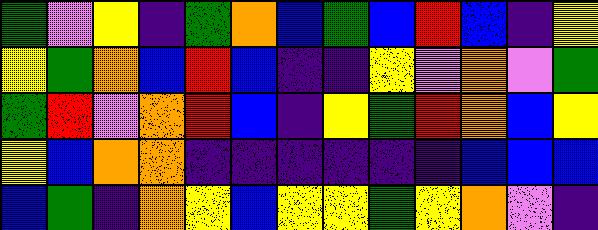[["green", "violet", "yellow", "indigo", "green", "orange", "blue", "green", "blue", "red", "blue", "indigo", "yellow"], ["yellow", "green", "orange", "blue", "red", "blue", "indigo", "indigo", "yellow", "violet", "orange", "violet", "green"], ["green", "red", "violet", "orange", "red", "blue", "indigo", "yellow", "green", "red", "orange", "blue", "yellow"], ["yellow", "blue", "orange", "orange", "indigo", "indigo", "indigo", "indigo", "indigo", "indigo", "blue", "blue", "blue"], ["blue", "green", "indigo", "orange", "yellow", "blue", "yellow", "yellow", "green", "yellow", "orange", "violet", "indigo"]]